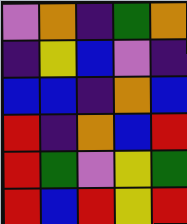[["violet", "orange", "indigo", "green", "orange"], ["indigo", "yellow", "blue", "violet", "indigo"], ["blue", "blue", "indigo", "orange", "blue"], ["red", "indigo", "orange", "blue", "red"], ["red", "green", "violet", "yellow", "green"], ["red", "blue", "red", "yellow", "red"]]